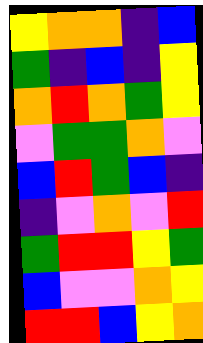[["yellow", "orange", "orange", "indigo", "blue"], ["green", "indigo", "blue", "indigo", "yellow"], ["orange", "red", "orange", "green", "yellow"], ["violet", "green", "green", "orange", "violet"], ["blue", "red", "green", "blue", "indigo"], ["indigo", "violet", "orange", "violet", "red"], ["green", "red", "red", "yellow", "green"], ["blue", "violet", "violet", "orange", "yellow"], ["red", "red", "blue", "yellow", "orange"]]